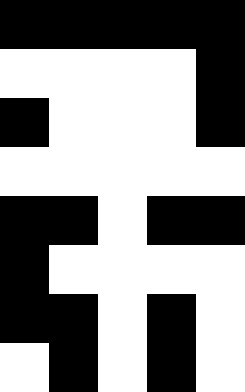[["black", "black", "black", "black", "black"], ["white", "white", "white", "white", "black"], ["black", "white", "white", "white", "black"], ["white", "white", "white", "white", "white"], ["black", "black", "white", "black", "black"], ["black", "white", "white", "white", "white"], ["black", "black", "white", "black", "white"], ["white", "black", "white", "black", "white"]]